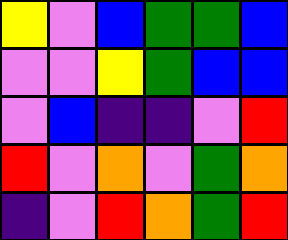[["yellow", "violet", "blue", "green", "green", "blue"], ["violet", "violet", "yellow", "green", "blue", "blue"], ["violet", "blue", "indigo", "indigo", "violet", "red"], ["red", "violet", "orange", "violet", "green", "orange"], ["indigo", "violet", "red", "orange", "green", "red"]]